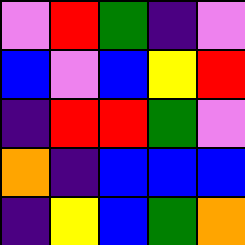[["violet", "red", "green", "indigo", "violet"], ["blue", "violet", "blue", "yellow", "red"], ["indigo", "red", "red", "green", "violet"], ["orange", "indigo", "blue", "blue", "blue"], ["indigo", "yellow", "blue", "green", "orange"]]